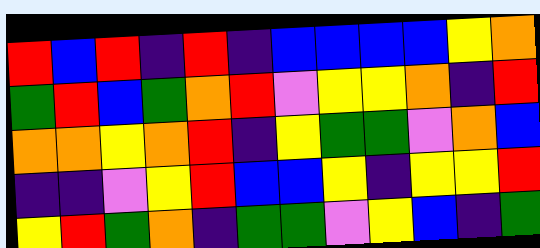[["red", "blue", "red", "indigo", "red", "indigo", "blue", "blue", "blue", "blue", "yellow", "orange"], ["green", "red", "blue", "green", "orange", "red", "violet", "yellow", "yellow", "orange", "indigo", "red"], ["orange", "orange", "yellow", "orange", "red", "indigo", "yellow", "green", "green", "violet", "orange", "blue"], ["indigo", "indigo", "violet", "yellow", "red", "blue", "blue", "yellow", "indigo", "yellow", "yellow", "red"], ["yellow", "red", "green", "orange", "indigo", "green", "green", "violet", "yellow", "blue", "indigo", "green"]]